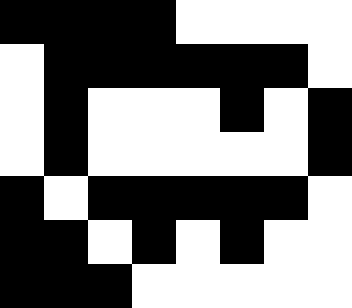[["black", "black", "black", "black", "white", "white", "white", "white"], ["white", "black", "black", "black", "black", "black", "black", "white"], ["white", "black", "white", "white", "white", "black", "white", "black"], ["white", "black", "white", "white", "white", "white", "white", "black"], ["black", "white", "black", "black", "black", "black", "black", "white"], ["black", "black", "white", "black", "white", "black", "white", "white"], ["black", "black", "black", "white", "white", "white", "white", "white"]]